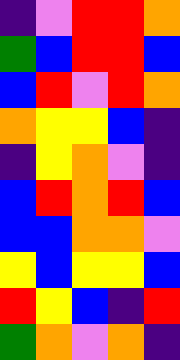[["indigo", "violet", "red", "red", "orange"], ["green", "blue", "red", "red", "blue"], ["blue", "red", "violet", "red", "orange"], ["orange", "yellow", "yellow", "blue", "indigo"], ["indigo", "yellow", "orange", "violet", "indigo"], ["blue", "red", "orange", "red", "blue"], ["blue", "blue", "orange", "orange", "violet"], ["yellow", "blue", "yellow", "yellow", "blue"], ["red", "yellow", "blue", "indigo", "red"], ["green", "orange", "violet", "orange", "indigo"]]